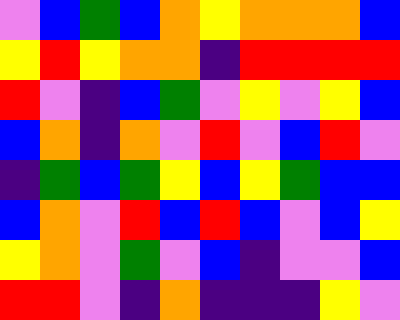[["violet", "blue", "green", "blue", "orange", "yellow", "orange", "orange", "orange", "blue"], ["yellow", "red", "yellow", "orange", "orange", "indigo", "red", "red", "red", "red"], ["red", "violet", "indigo", "blue", "green", "violet", "yellow", "violet", "yellow", "blue"], ["blue", "orange", "indigo", "orange", "violet", "red", "violet", "blue", "red", "violet"], ["indigo", "green", "blue", "green", "yellow", "blue", "yellow", "green", "blue", "blue"], ["blue", "orange", "violet", "red", "blue", "red", "blue", "violet", "blue", "yellow"], ["yellow", "orange", "violet", "green", "violet", "blue", "indigo", "violet", "violet", "blue"], ["red", "red", "violet", "indigo", "orange", "indigo", "indigo", "indigo", "yellow", "violet"]]